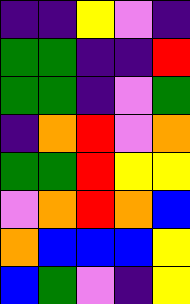[["indigo", "indigo", "yellow", "violet", "indigo"], ["green", "green", "indigo", "indigo", "red"], ["green", "green", "indigo", "violet", "green"], ["indigo", "orange", "red", "violet", "orange"], ["green", "green", "red", "yellow", "yellow"], ["violet", "orange", "red", "orange", "blue"], ["orange", "blue", "blue", "blue", "yellow"], ["blue", "green", "violet", "indigo", "yellow"]]